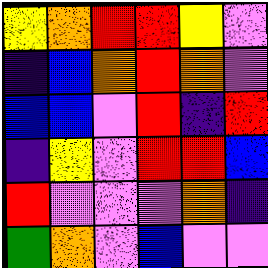[["yellow", "orange", "red", "red", "yellow", "violet"], ["indigo", "blue", "orange", "red", "orange", "violet"], ["blue", "blue", "violet", "red", "indigo", "red"], ["indigo", "yellow", "violet", "red", "red", "blue"], ["red", "violet", "violet", "violet", "orange", "indigo"], ["green", "orange", "violet", "blue", "violet", "violet"]]